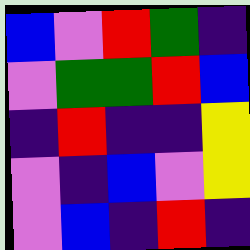[["blue", "violet", "red", "green", "indigo"], ["violet", "green", "green", "red", "blue"], ["indigo", "red", "indigo", "indigo", "yellow"], ["violet", "indigo", "blue", "violet", "yellow"], ["violet", "blue", "indigo", "red", "indigo"]]